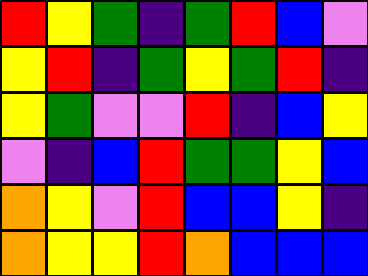[["red", "yellow", "green", "indigo", "green", "red", "blue", "violet"], ["yellow", "red", "indigo", "green", "yellow", "green", "red", "indigo"], ["yellow", "green", "violet", "violet", "red", "indigo", "blue", "yellow"], ["violet", "indigo", "blue", "red", "green", "green", "yellow", "blue"], ["orange", "yellow", "violet", "red", "blue", "blue", "yellow", "indigo"], ["orange", "yellow", "yellow", "red", "orange", "blue", "blue", "blue"]]